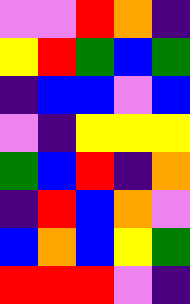[["violet", "violet", "red", "orange", "indigo"], ["yellow", "red", "green", "blue", "green"], ["indigo", "blue", "blue", "violet", "blue"], ["violet", "indigo", "yellow", "yellow", "yellow"], ["green", "blue", "red", "indigo", "orange"], ["indigo", "red", "blue", "orange", "violet"], ["blue", "orange", "blue", "yellow", "green"], ["red", "red", "red", "violet", "indigo"]]